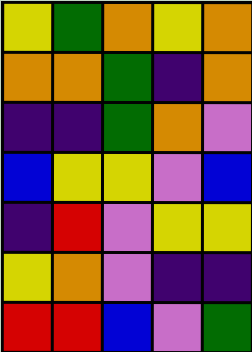[["yellow", "green", "orange", "yellow", "orange"], ["orange", "orange", "green", "indigo", "orange"], ["indigo", "indigo", "green", "orange", "violet"], ["blue", "yellow", "yellow", "violet", "blue"], ["indigo", "red", "violet", "yellow", "yellow"], ["yellow", "orange", "violet", "indigo", "indigo"], ["red", "red", "blue", "violet", "green"]]